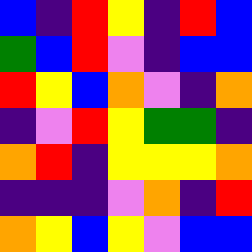[["blue", "indigo", "red", "yellow", "indigo", "red", "blue"], ["green", "blue", "red", "violet", "indigo", "blue", "blue"], ["red", "yellow", "blue", "orange", "violet", "indigo", "orange"], ["indigo", "violet", "red", "yellow", "green", "green", "indigo"], ["orange", "red", "indigo", "yellow", "yellow", "yellow", "orange"], ["indigo", "indigo", "indigo", "violet", "orange", "indigo", "red"], ["orange", "yellow", "blue", "yellow", "violet", "blue", "blue"]]